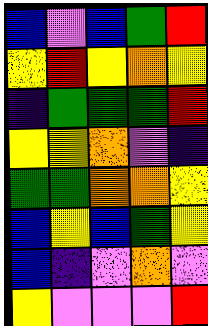[["blue", "violet", "blue", "green", "red"], ["yellow", "red", "yellow", "orange", "yellow"], ["indigo", "green", "green", "green", "red"], ["yellow", "yellow", "orange", "violet", "indigo"], ["green", "green", "orange", "orange", "yellow"], ["blue", "yellow", "blue", "green", "yellow"], ["blue", "indigo", "violet", "orange", "violet"], ["yellow", "violet", "violet", "violet", "red"]]